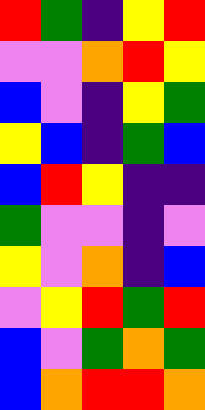[["red", "green", "indigo", "yellow", "red"], ["violet", "violet", "orange", "red", "yellow"], ["blue", "violet", "indigo", "yellow", "green"], ["yellow", "blue", "indigo", "green", "blue"], ["blue", "red", "yellow", "indigo", "indigo"], ["green", "violet", "violet", "indigo", "violet"], ["yellow", "violet", "orange", "indigo", "blue"], ["violet", "yellow", "red", "green", "red"], ["blue", "violet", "green", "orange", "green"], ["blue", "orange", "red", "red", "orange"]]